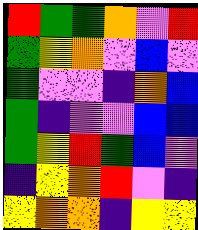[["red", "green", "green", "orange", "violet", "red"], ["green", "yellow", "orange", "violet", "blue", "violet"], ["green", "violet", "violet", "indigo", "orange", "blue"], ["green", "indigo", "violet", "violet", "blue", "blue"], ["green", "yellow", "red", "green", "blue", "violet"], ["indigo", "yellow", "orange", "red", "violet", "indigo"], ["yellow", "orange", "orange", "indigo", "yellow", "yellow"]]